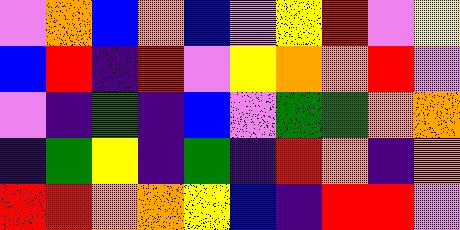[["violet", "orange", "blue", "orange", "blue", "violet", "yellow", "red", "violet", "yellow"], ["blue", "red", "indigo", "red", "violet", "yellow", "orange", "orange", "red", "violet"], ["violet", "indigo", "green", "indigo", "blue", "violet", "green", "green", "orange", "orange"], ["indigo", "green", "yellow", "indigo", "green", "indigo", "red", "orange", "indigo", "orange"], ["red", "red", "orange", "orange", "yellow", "blue", "indigo", "red", "red", "violet"]]